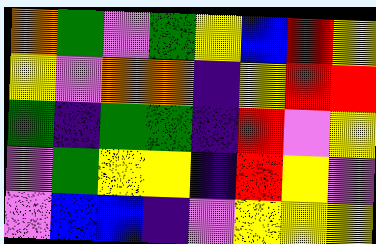[["orange", "green", "violet", "green", "yellow", "blue", "red", "yellow"], ["yellow", "violet", "orange", "orange", "indigo", "yellow", "red", "red"], ["green", "indigo", "green", "green", "indigo", "red", "violet", "yellow"], ["violet", "green", "yellow", "yellow", "indigo", "red", "yellow", "violet"], ["violet", "blue", "blue", "indigo", "violet", "yellow", "yellow", "yellow"]]